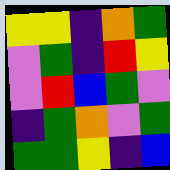[["yellow", "yellow", "indigo", "orange", "green"], ["violet", "green", "indigo", "red", "yellow"], ["violet", "red", "blue", "green", "violet"], ["indigo", "green", "orange", "violet", "green"], ["green", "green", "yellow", "indigo", "blue"]]